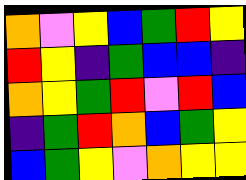[["orange", "violet", "yellow", "blue", "green", "red", "yellow"], ["red", "yellow", "indigo", "green", "blue", "blue", "indigo"], ["orange", "yellow", "green", "red", "violet", "red", "blue"], ["indigo", "green", "red", "orange", "blue", "green", "yellow"], ["blue", "green", "yellow", "violet", "orange", "yellow", "yellow"]]